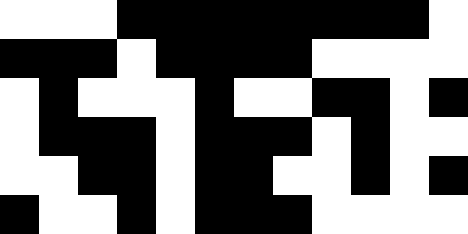[["white", "white", "white", "black", "black", "black", "black", "black", "black", "black", "black", "white"], ["black", "black", "black", "white", "black", "black", "black", "black", "white", "white", "white", "white"], ["white", "black", "white", "white", "white", "black", "white", "white", "black", "black", "white", "black"], ["white", "black", "black", "black", "white", "black", "black", "black", "white", "black", "white", "white"], ["white", "white", "black", "black", "white", "black", "black", "white", "white", "black", "white", "black"], ["black", "white", "white", "black", "white", "black", "black", "black", "white", "white", "white", "white"]]